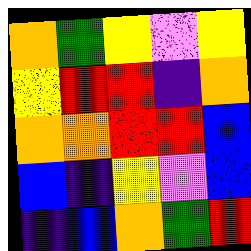[["orange", "green", "yellow", "violet", "yellow"], ["yellow", "red", "red", "indigo", "orange"], ["orange", "orange", "red", "red", "blue"], ["blue", "indigo", "yellow", "violet", "blue"], ["indigo", "blue", "orange", "green", "red"]]